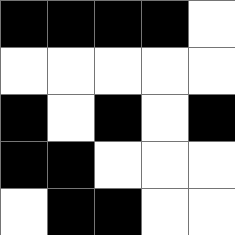[["black", "black", "black", "black", "white"], ["white", "white", "white", "white", "white"], ["black", "white", "black", "white", "black"], ["black", "black", "white", "white", "white"], ["white", "black", "black", "white", "white"]]